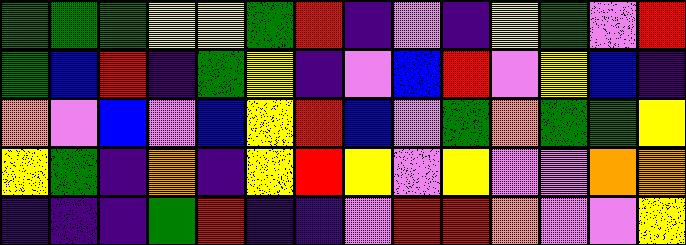[["green", "green", "green", "yellow", "yellow", "green", "red", "indigo", "violet", "indigo", "yellow", "green", "violet", "red"], ["green", "blue", "red", "indigo", "green", "yellow", "indigo", "violet", "blue", "red", "violet", "yellow", "blue", "indigo"], ["orange", "violet", "blue", "violet", "blue", "yellow", "red", "blue", "violet", "green", "orange", "green", "green", "yellow"], ["yellow", "green", "indigo", "orange", "indigo", "yellow", "red", "yellow", "violet", "yellow", "violet", "violet", "orange", "orange"], ["indigo", "indigo", "indigo", "green", "red", "indigo", "indigo", "violet", "red", "red", "orange", "violet", "violet", "yellow"]]